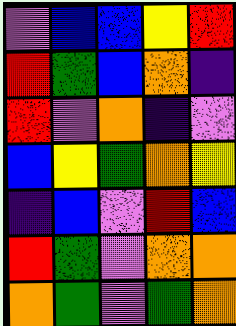[["violet", "blue", "blue", "yellow", "red"], ["red", "green", "blue", "orange", "indigo"], ["red", "violet", "orange", "indigo", "violet"], ["blue", "yellow", "green", "orange", "yellow"], ["indigo", "blue", "violet", "red", "blue"], ["red", "green", "violet", "orange", "orange"], ["orange", "green", "violet", "green", "orange"]]